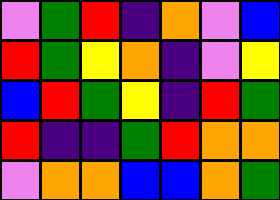[["violet", "green", "red", "indigo", "orange", "violet", "blue"], ["red", "green", "yellow", "orange", "indigo", "violet", "yellow"], ["blue", "red", "green", "yellow", "indigo", "red", "green"], ["red", "indigo", "indigo", "green", "red", "orange", "orange"], ["violet", "orange", "orange", "blue", "blue", "orange", "green"]]